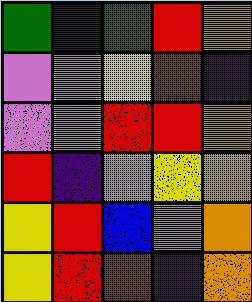[["green", "indigo", "green", "red", "orange"], ["violet", "violet", "yellow", "red", "indigo"], ["violet", "violet", "red", "red", "orange"], ["red", "indigo", "violet", "yellow", "orange"], ["yellow", "red", "blue", "violet", "orange"], ["yellow", "red", "red", "indigo", "orange"]]